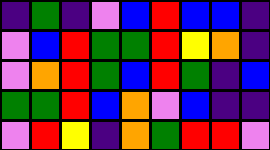[["indigo", "green", "indigo", "violet", "blue", "red", "blue", "blue", "indigo"], ["violet", "blue", "red", "green", "green", "red", "yellow", "orange", "indigo"], ["violet", "orange", "red", "green", "blue", "red", "green", "indigo", "blue"], ["green", "green", "red", "blue", "orange", "violet", "blue", "indigo", "indigo"], ["violet", "red", "yellow", "indigo", "orange", "green", "red", "red", "violet"]]